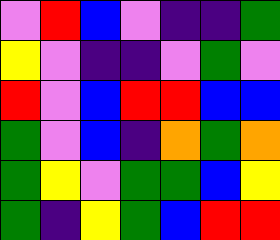[["violet", "red", "blue", "violet", "indigo", "indigo", "green"], ["yellow", "violet", "indigo", "indigo", "violet", "green", "violet"], ["red", "violet", "blue", "red", "red", "blue", "blue"], ["green", "violet", "blue", "indigo", "orange", "green", "orange"], ["green", "yellow", "violet", "green", "green", "blue", "yellow"], ["green", "indigo", "yellow", "green", "blue", "red", "red"]]